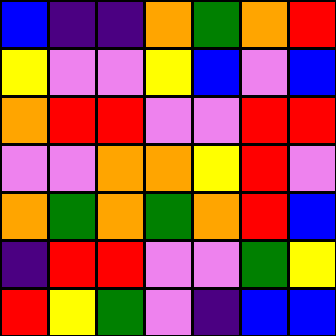[["blue", "indigo", "indigo", "orange", "green", "orange", "red"], ["yellow", "violet", "violet", "yellow", "blue", "violet", "blue"], ["orange", "red", "red", "violet", "violet", "red", "red"], ["violet", "violet", "orange", "orange", "yellow", "red", "violet"], ["orange", "green", "orange", "green", "orange", "red", "blue"], ["indigo", "red", "red", "violet", "violet", "green", "yellow"], ["red", "yellow", "green", "violet", "indigo", "blue", "blue"]]